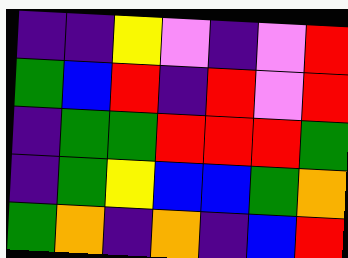[["indigo", "indigo", "yellow", "violet", "indigo", "violet", "red"], ["green", "blue", "red", "indigo", "red", "violet", "red"], ["indigo", "green", "green", "red", "red", "red", "green"], ["indigo", "green", "yellow", "blue", "blue", "green", "orange"], ["green", "orange", "indigo", "orange", "indigo", "blue", "red"]]